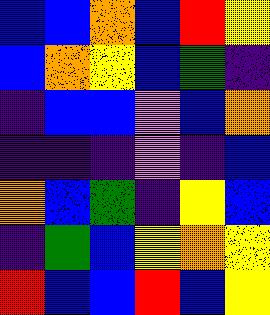[["blue", "blue", "orange", "blue", "red", "yellow"], ["blue", "orange", "yellow", "blue", "green", "indigo"], ["indigo", "blue", "blue", "violet", "blue", "orange"], ["indigo", "indigo", "indigo", "violet", "indigo", "blue"], ["orange", "blue", "green", "indigo", "yellow", "blue"], ["indigo", "green", "blue", "yellow", "orange", "yellow"], ["red", "blue", "blue", "red", "blue", "yellow"]]